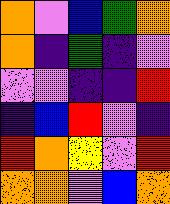[["orange", "violet", "blue", "green", "orange"], ["orange", "indigo", "green", "indigo", "violet"], ["violet", "violet", "indigo", "indigo", "red"], ["indigo", "blue", "red", "violet", "indigo"], ["red", "orange", "yellow", "violet", "red"], ["orange", "orange", "violet", "blue", "orange"]]